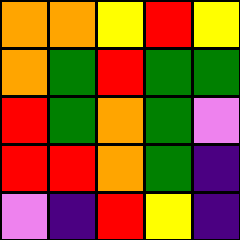[["orange", "orange", "yellow", "red", "yellow"], ["orange", "green", "red", "green", "green"], ["red", "green", "orange", "green", "violet"], ["red", "red", "orange", "green", "indigo"], ["violet", "indigo", "red", "yellow", "indigo"]]